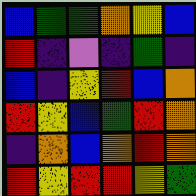[["blue", "green", "green", "orange", "yellow", "blue"], ["red", "indigo", "violet", "indigo", "green", "indigo"], ["blue", "indigo", "yellow", "red", "blue", "orange"], ["red", "yellow", "blue", "green", "red", "orange"], ["indigo", "orange", "blue", "orange", "red", "orange"], ["red", "yellow", "red", "red", "yellow", "green"]]